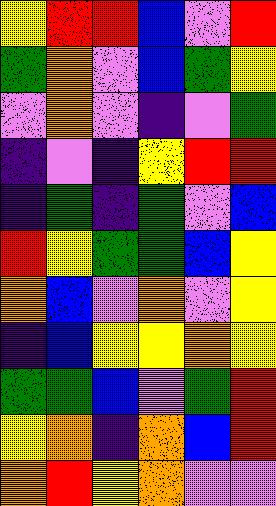[["yellow", "red", "red", "blue", "violet", "red"], ["green", "orange", "violet", "blue", "green", "yellow"], ["violet", "orange", "violet", "indigo", "violet", "green"], ["indigo", "violet", "indigo", "yellow", "red", "red"], ["indigo", "green", "indigo", "green", "violet", "blue"], ["red", "yellow", "green", "green", "blue", "yellow"], ["orange", "blue", "violet", "orange", "violet", "yellow"], ["indigo", "blue", "yellow", "yellow", "orange", "yellow"], ["green", "green", "blue", "violet", "green", "red"], ["yellow", "orange", "indigo", "orange", "blue", "red"], ["orange", "red", "yellow", "orange", "violet", "violet"]]